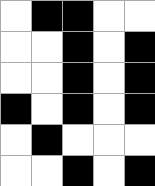[["white", "black", "black", "white", "white"], ["white", "white", "black", "white", "black"], ["white", "white", "black", "white", "black"], ["black", "white", "black", "white", "black"], ["white", "black", "white", "white", "white"], ["white", "white", "black", "white", "black"]]